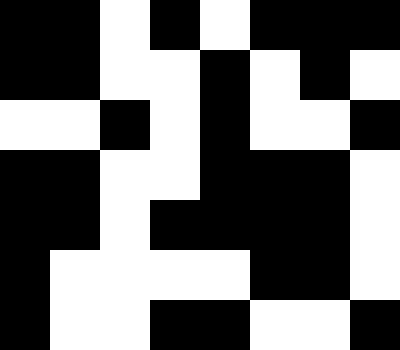[["black", "black", "white", "black", "white", "black", "black", "black"], ["black", "black", "white", "white", "black", "white", "black", "white"], ["white", "white", "black", "white", "black", "white", "white", "black"], ["black", "black", "white", "white", "black", "black", "black", "white"], ["black", "black", "white", "black", "black", "black", "black", "white"], ["black", "white", "white", "white", "white", "black", "black", "white"], ["black", "white", "white", "black", "black", "white", "white", "black"]]